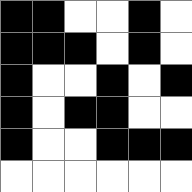[["black", "black", "white", "white", "black", "white"], ["black", "black", "black", "white", "black", "white"], ["black", "white", "white", "black", "white", "black"], ["black", "white", "black", "black", "white", "white"], ["black", "white", "white", "black", "black", "black"], ["white", "white", "white", "white", "white", "white"]]